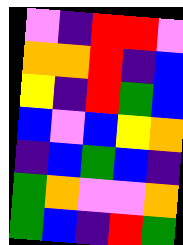[["violet", "indigo", "red", "red", "violet"], ["orange", "orange", "red", "indigo", "blue"], ["yellow", "indigo", "red", "green", "blue"], ["blue", "violet", "blue", "yellow", "orange"], ["indigo", "blue", "green", "blue", "indigo"], ["green", "orange", "violet", "violet", "orange"], ["green", "blue", "indigo", "red", "green"]]